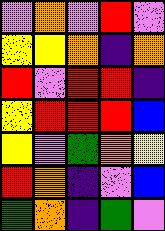[["violet", "orange", "violet", "red", "violet"], ["yellow", "yellow", "orange", "indigo", "orange"], ["red", "violet", "red", "red", "indigo"], ["yellow", "red", "red", "red", "blue"], ["yellow", "violet", "green", "orange", "yellow"], ["red", "orange", "indigo", "violet", "blue"], ["green", "orange", "indigo", "green", "violet"]]